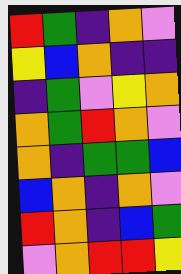[["red", "green", "indigo", "orange", "violet"], ["yellow", "blue", "orange", "indigo", "indigo"], ["indigo", "green", "violet", "yellow", "orange"], ["orange", "green", "red", "orange", "violet"], ["orange", "indigo", "green", "green", "blue"], ["blue", "orange", "indigo", "orange", "violet"], ["red", "orange", "indigo", "blue", "green"], ["violet", "orange", "red", "red", "yellow"]]